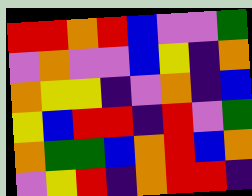[["red", "red", "orange", "red", "blue", "violet", "violet", "green"], ["violet", "orange", "violet", "violet", "blue", "yellow", "indigo", "orange"], ["orange", "yellow", "yellow", "indigo", "violet", "orange", "indigo", "blue"], ["yellow", "blue", "red", "red", "indigo", "red", "violet", "green"], ["orange", "green", "green", "blue", "orange", "red", "blue", "orange"], ["violet", "yellow", "red", "indigo", "orange", "red", "red", "indigo"]]